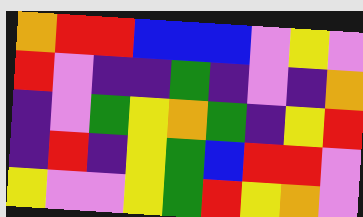[["orange", "red", "red", "blue", "blue", "blue", "violet", "yellow", "violet"], ["red", "violet", "indigo", "indigo", "green", "indigo", "violet", "indigo", "orange"], ["indigo", "violet", "green", "yellow", "orange", "green", "indigo", "yellow", "red"], ["indigo", "red", "indigo", "yellow", "green", "blue", "red", "red", "violet"], ["yellow", "violet", "violet", "yellow", "green", "red", "yellow", "orange", "violet"]]